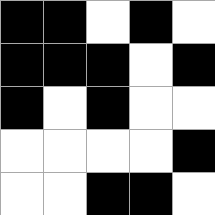[["black", "black", "white", "black", "white"], ["black", "black", "black", "white", "black"], ["black", "white", "black", "white", "white"], ["white", "white", "white", "white", "black"], ["white", "white", "black", "black", "white"]]